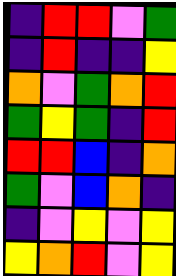[["indigo", "red", "red", "violet", "green"], ["indigo", "red", "indigo", "indigo", "yellow"], ["orange", "violet", "green", "orange", "red"], ["green", "yellow", "green", "indigo", "red"], ["red", "red", "blue", "indigo", "orange"], ["green", "violet", "blue", "orange", "indigo"], ["indigo", "violet", "yellow", "violet", "yellow"], ["yellow", "orange", "red", "violet", "yellow"]]